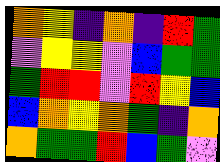[["orange", "yellow", "indigo", "orange", "indigo", "red", "green"], ["violet", "yellow", "yellow", "violet", "blue", "green", "green"], ["green", "red", "red", "violet", "red", "yellow", "blue"], ["blue", "orange", "yellow", "orange", "green", "indigo", "orange"], ["orange", "green", "green", "red", "blue", "green", "violet"]]